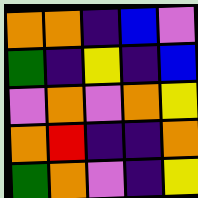[["orange", "orange", "indigo", "blue", "violet"], ["green", "indigo", "yellow", "indigo", "blue"], ["violet", "orange", "violet", "orange", "yellow"], ["orange", "red", "indigo", "indigo", "orange"], ["green", "orange", "violet", "indigo", "yellow"]]